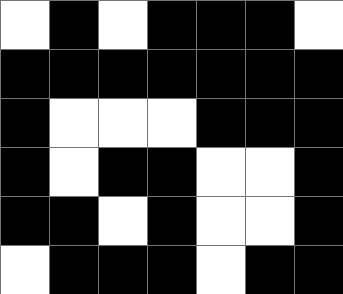[["white", "black", "white", "black", "black", "black", "white"], ["black", "black", "black", "black", "black", "black", "black"], ["black", "white", "white", "white", "black", "black", "black"], ["black", "white", "black", "black", "white", "white", "black"], ["black", "black", "white", "black", "white", "white", "black"], ["white", "black", "black", "black", "white", "black", "black"]]